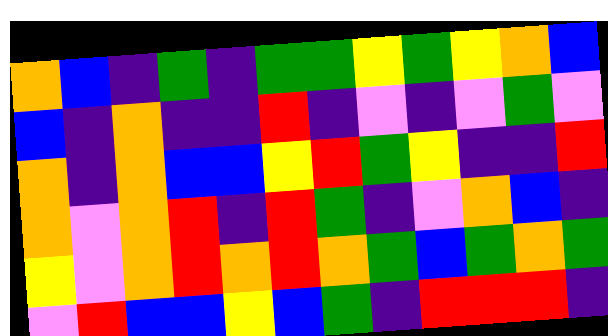[["orange", "blue", "indigo", "green", "indigo", "green", "green", "yellow", "green", "yellow", "orange", "blue"], ["blue", "indigo", "orange", "indigo", "indigo", "red", "indigo", "violet", "indigo", "violet", "green", "violet"], ["orange", "indigo", "orange", "blue", "blue", "yellow", "red", "green", "yellow", "indigo", "indigo", "red"], ["orange", "violet", "orange", "red", "indigo", "red", "green", "indigo", "violet", "orange", "blue", "indigo"], ["yellow", "violet", "orange", "red", "orange", "red", "orange", "green", "blue", "green", "orange", "green"], ["violet", "red", "blue", "blue", "yellow", "blue", "green", "indigo", "red", "red", "red", "indigo"]]